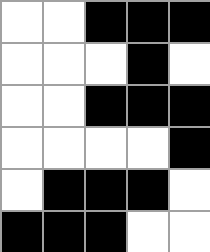[["white", "white", "black", "black", "black"], ["white", "white", "white", "black", "white"], ["white", "white", "black", "black", "black"], ["white", "white", "white", "white", "black"], ["white", "black", "black", "black", "white"], ["black", "black", "black", "white", "white"]]